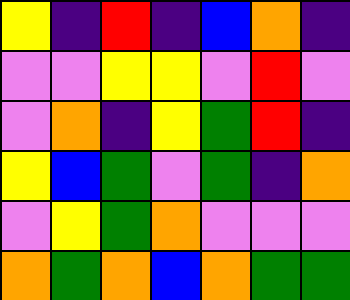[["yellow", "indigo", "red", "indigo", "blue", "orange", "indigo"], ["violet", "violet", "yellow", "yellow", "violet", "red", "violet"], ["violet", "orange", "indigo", "yellow", "green", "red", "indigo"], ["yellow", "blue", "green", "violet", "green", "indigo", "orange"], ["violet", "yellow", "green", "orange", "violet", "violet", "violet"], ["orange", "green", "orange", "blue", "orange", "green", "green"]]